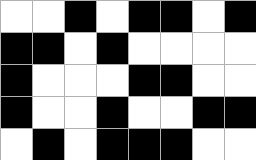[["white", "white", "black", "white", "black", "black", "white", "black"], ["black", "black", "white", "black", "white", "white", "white", "white"], ["black", "white", "white", "white", "black", "black", "white", "white"], ["black", "white", "white", "black", "white", "white", "black", "black"], ["white", "black", "white", "black", "black", "black", "white", "white"]]